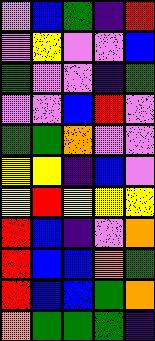[["violet", "blue", "green", "indigo", "red"], ["violet", "yellow", "violet", "violet", "blue"], ["green", "violet", "violet", "indigo", "green"], ["violet", "violet", "blue", "red", "violet"], ["green", "green", "orange", "violet", "violet"], ["yellow", "yellow", "indigo", "blue", "violet"], ["yellow", "red", "yellow", "yellow", "yellow"], ["red", "blue", "indigo", "violet", "orange"], ["red", "blue", "blue", "orange", "green"], ["red", "blue", "blue", "green", "orange"], ["orange", "green", "green", "green", "indigo"]]